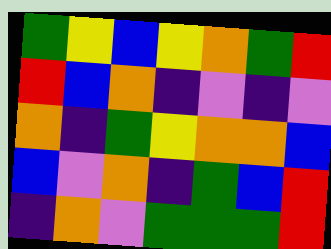[["green", "yellow", "blue", "yellow", "orange", "green", "red"], ["red", "blue", "orange", "indigo", "violet", "indigo", "violet"], ["orange", "indigo", "green", "yellow", "orange", "orange", "blue"], ["blue", "violet", "orange", "indigo", "green", "blue", "red"], ["indigo", "orange", "violet", "green", "green", "green", "red"]]